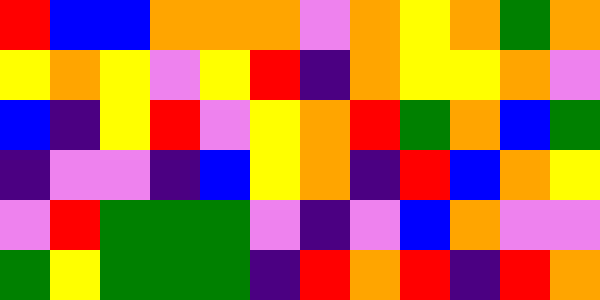[["red", "blue", "blue", "orange", "orange", "orange", "violet", "orange", "yellow", "orange", "green", "orange"], ["yellow", "orange", "yellow", "violet", "yellow", "red", "indigo", "orange", "yellow", "yellow", "orange", "violet"], ["blue", "indigo", "yellow", "red", "violet", "yellow", "orange", "red", "green", "orange", "blue", "green"], ["indigo", "violet", "violet", "indigo", "blue", "yellow", "orange", "indigo", "red", "blue", "orange", "yellow"], ["violet", "red", "green", "green", "green", "violet", "indigo", "violet", "blue", "orange", "violet", "violet"], ["green", "yellow", "green", "green", "green", "indigo", "red", "orange", "red", "indigo", "red", "orange"]]